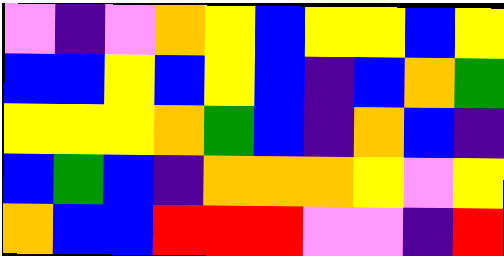[["violet", "indigo", "violet", "orange", "yellow", "blue", "yellow", "yellow", "blue", "yellow"], ["blue", "blue", "yellow", "blue", "yellow", "blue", "indigo", "blue", "orange", "green"], ["yellow", "yellow", "yellow", "orange", "green", "blue", "indigo", "orange", "blue", "indigo"], ["blue", "green", "blue", "indigo", "orange", "orange", "orange", "yellow", "violet", "yellow"], ["orange", "blue", "blue", "red", "red", "red", "violet", "violet", "indigo", "red"]]